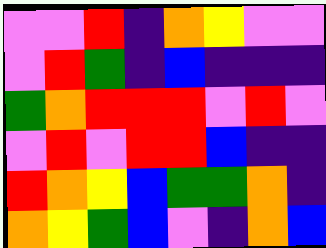[["violet", "violet", "red", "indigo", "orange", "yellow", "violet", "violet"], ["violet", "red", "green", "indigo", "blue", "indigo", "indigo", "indigo"], ["green", "orange", "red", "red", "red", "violet", "red", "violet"], ["violet", "red", "violet", "red", "red", "blue", "indigo", "indigo"], ["red", "orange", "yellow", "blue", "green", "green", "orange", "indigo"], ["orange", "yellow", "green", "blue", "violet", "indigo", "orange", "blue"]]